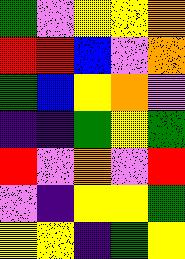[["green", "violet", "yellow", "yellow", "orange"], ["red", "red", "blue", "violet", "orange"], ["green", "blue", "yellow", "orange", "violet"], ["indigo", "indigo", "green", "yellow", "green"], ["red", "violet", "orange", "violet", "red"], ["violet", "indigo", "yellow", "yellow", "green"], ["yellow", "yellow", "indigo", "green", "yellow"]]